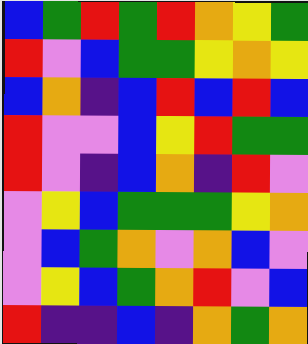[["blue", "green", "red", "green", "red", "orange", "yellow", "green"], ["red", "violet", "blue", "green", "green", "yellow", "orange", "yellow"], ["blue", "orange", "indigo", "blue", "red", "blue", "red", "blue"], ["red", "violet", "violet", "blue", "yellow", "red", "green", "green"], ["red", "violet", "indigo", "blue", "orange", "indigo", "red", "violet"], ["violet", "yellow", "blue", "green", "green", "green", "yellow", "orange"], ["violet", "blue", "green", "orange", "violet", "orange", "blue", "violet"], ["violet", "yellow", "blue", "green", "orange", "red", "violet", "blue"], ["red", "indigo", "indigo", "blue", "indigo", "orange", "green", "orange"]]